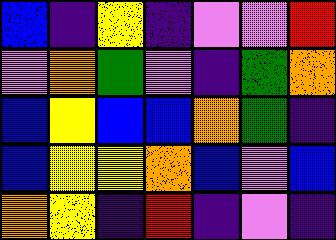[["blue", "indigo", "yellow", "indigo", "violet", "violet", "red"], ["violet", "orange", "green", "violet", "indigo", "green", "orange"], ["blue", "yellow", "blue", "blue", "orange", "green", "indigo"], ["blue", "yellow", "yellow", "orange", "blue", "violet", "blue"], ["orange", "yellow", "indigo", "red", "indigo", "violet", "indigo"]]